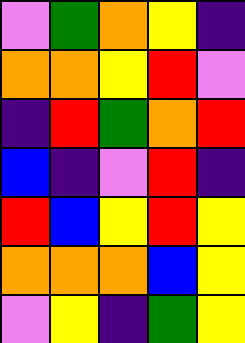[["violet", "green", "orange", "yellow", "indigo"], ["orange", "orange", "yellow", "red", "violet"], ["indigo", "red", "green", "orange", "red"], ["blue", "indigo", "violet", "red", "indigo"], ["red", "blue", "yellow", "red", "yellow"], ["orange", "orange", "orange", "blue", "yellow"], ["violet", "yellow", "indigo", "green", "yellow"]]